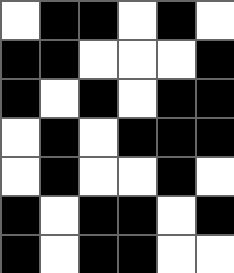[["white", "black", "black", "white", "black", "white"], ["black", "black", "white", "white", "white", "black"], ["black", "white", "black", "white", "black", "black"], ["white", "black", "white", "black", "black", "black"], ["white", "black", "white", "white", "black", "white"], ["black", "white", "black", "black", "white", "black"], ["black", "white", "black", "black", "white", "white"]]